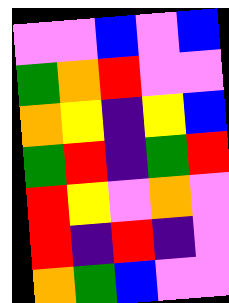[["violet", "violet", "blue", "violet", "blue"], ["green", "orange", "red", "violet", "violet"], ["orange", "yellow", "indigo", "yellow", "blue"], ["green", "red", "indigo", "green", "red"], ["red", "yellow", "violet", "orange", "violet"], ["red", "indigo", "red", "indigo", "violet"], ["orange", "green", "blue", "violet", "violet"]]